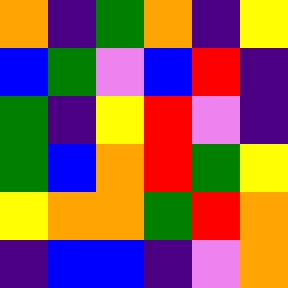[["orange", "indigo", "green", "orange", "indigo", "yellow"], ["blue", "green", "violet", "blue", "red", "indigo"], ["green", "indigo", "yellow", "red", "violet", "indigo"], ["green", "blue", "orange", "red", "green", "yellow"], ["yellow", "orange", "orange", "green", "red", "orange"], ["indigo", "blue", "blue", "indigo", "violet", "orange"]]